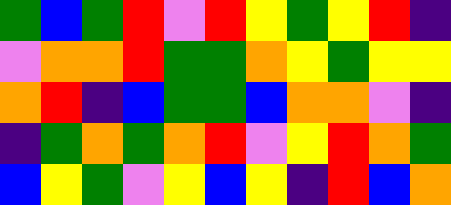[["green", "blue", "green", "red", "violet", "red", "yellow", "green", "yellow", "red", "indigo"], ["violet", "orange", "orange", "red", "green", "green", "orange", "yellow", "green", "yellow", "yellow"], ["orange", "red", "indigo", "blue", "green", "green", "blue", "orange", "orange", "violet", "indigo"], ["indigo", "green", "orange", "green", "orange", "red", "violet", "yellow", "red", "orange", "green"], ["blue", "yellow", "green", "violet", "yellow", "blue", "yellow", "indigo", "red", "blue", "orange"]]